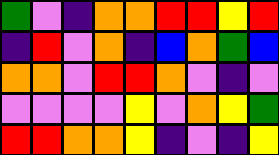[["green", "violet", "indigo", "orange", "orange", "red", "red", "yellow", "red"], ["indigo", "red", "violet", "orange", "indigo", "blue", "orange", "green", "blue"], ["orange", "orange", "violet", "red", "red", "orange", "violet", "indigo", "violet"], ["violet", "violet", "violet", "violet", "yellow", "violet", "orange", "yellow", "green"], ["red", "red", "orange", "orange", "yellow", "indigo", "violet", "indigo", "yellow"]]